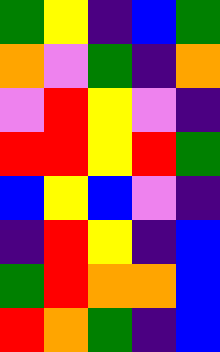[["green", "yellow", "indigo", "blue", "green"], ["orange", "violet", "green", "indigo", "orange"], ["violet", "red", "yellow", "violet", "indigo"], ["red", "red", "yellow", "red", "green"], ["blue", "yellow", "blue", "violet", "indigo"], ["indigo", "red", "yellow", "indigo", "blue"], ["green", "red", "orange", "orange", "blue"], ["red", "orange", "green", "indigo", "blue"]]